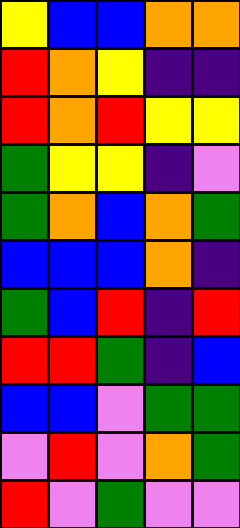[["yellow", "blue", "blue", "orange", "orange"], ["red", "orange", "yellow", "indigo", "indigo"], ["red", "orange", "red", "yellow", "yellow"], ["green", "yellow", "yellow", "indigo", "violet"], ["green", "orange", "blue", "orange", "green"], ["blue", "blue", "blue", "orange", "indigo"], ["green", "blue", "red", "indigo", "red"], ["red", "red", "green", "indigo", "blue"], ["blue", "blue", "violet", "green", "green"], ["violet", "red", "violet", "orange", "green"], ["red", "violet", "green", "violet", "violet"]]